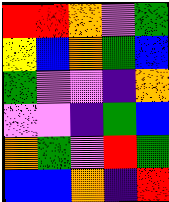[["red", "red", "orange", "violet", "green"], ["yellow", "blue", "orange", "green", "blue"], ["green", "violet", "violet", "indigo", "orange"], ["violet", "violet", "indigo", "green", "blue"], ["orange", "green", "violet", "red", "green"], ["blue", "blue", "orange", "indigo", "red"]]